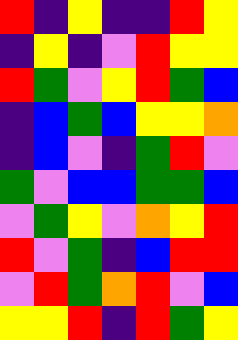[["red", "indigo", "yellow", "indigo", "indigo", "red", "yellow"], ["indigo", "yellow", "indigo", "violet", "red", "yellow", "yellow"], ["red", "green", "violet", "yellow", "red", "green", "blue"], ["indigo", "blue", "green", "blue", "yellow", "yellow", "orange"], ["indigo", "blue", "violet", "indigo", "green", "red", "violet"], ["green", "violet", "blue", "blue", "green", "green", "blue"], ["violet", "green", "yellow", "violet", "orange", "yellow", "red"], ["red", "violet", "green", "indigo", "blue", "red", "red"], ["violet", "red", "green", "orange", "red", "violet", "blue"], ["yellow", "yellow", "red", "indigo", "red", "green", "yellow"]]